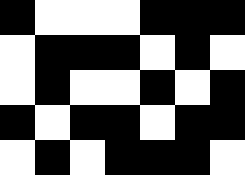[["black", "white", "white", "white", "black", "black", "black"], ["white", "black", "black", "black", "white", "black", "white"], ["white", "black", "white", "white", "black", "white", "black"], ["black", "white", "black", "black", "white", "black", "black"], ["white", "black", "white", "black", "black", "black", "white"]]